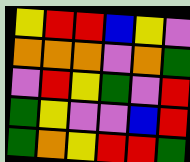[["yellow", "red", "red", "blue", "yellow", "violet"], ["orange", "orange", "orange", "violet", "orange", "green"], ["violet", "red", "yellow", "green", "violet", "red"], ["green", "yellow", "violet", "violet", "blue", "red"], ["green", "orange", "yellow", "red", "red", "green"]]